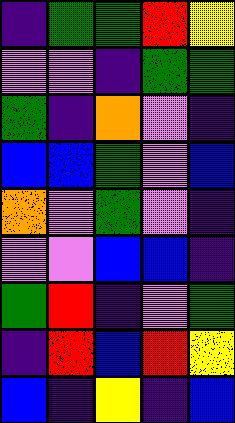[["indigo", "green", "green", "red", "yellow"], ["violet", "violet", "indigo", "green", "green"], ["green", "indigo", "orange", "violet", "indigo"], ["blue", "blue", "green", "violet", "blue"], ["orange", "violet", "green", "violet", "indigo"], ["violet", "violet", "blue", "blue", "indigo"], ["green", "red", "indigo", "violet", "green"], ["indigo", "red", "blue", "red", "yellow"], ["blue", "indigo", "yellow", "indigo", "blue"]]